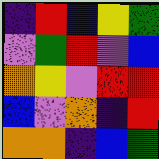[["indigo", "red", "blue", "yellow", "green"], ["violet", "green", "red", "violet", "blue"], ["orange", "yellow", "violet", "red", "red"], ["blue", "violet", "orange", "indigo", "red"], ["orange", "orange", "indigo", "blue", "green"]]